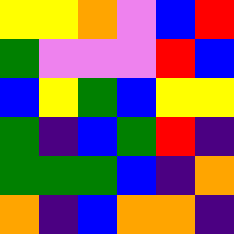[["yellow", "yellow", "orange", "violet", "blue", "red"], ["green", "violet", "violet", "violet", "red", "blue"], ["blue", "yellow", "green", "blue", "yellow", "yellow"], ["green", "indigo", "blue", "green", "red", "indigo"], ["green", "green", "green", "blue", "indigo", "orange"], ["orange", "indigo", "blue", "orange", "orange", "indigo"]]